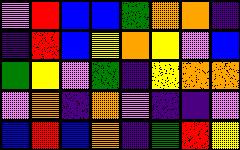[["violet", "red", "blue", "blue", "green", "orange", "orange", "indigo"], ["indigo", "red", "blue", "yellow", "orange", "yellow", "violet", "blue"], ["green", "yellow", "violet", "green", "indigo", "yellow", "orange", "orange"], ["violet", "orange", "indigo", "orange", "violet", "indigo", "indigo", "violet"], ["blue", "red", "blue", "orange", "indigo", "green", "red", "yellow"]]